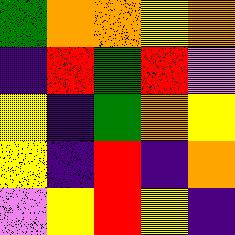[["green", "orange", "orange", "yellow", "orange"], ["indigo", "red", "green", "red", "violet"], ["yellow", "indigo", "green", "orange", "yellow"], ["yellow", "indigo", "red", "indigo", "orange"], ["violet", "yellow", "red", "yellow", "indigo"]]